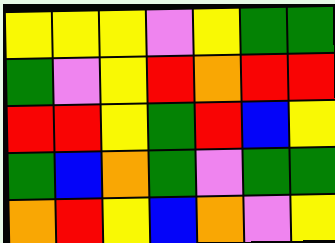[["yellow", "yellow", "yellow", "violet", "yellow", "green", "green"], ["green", "violet", "yellow", "red", "orange", "red", "red"], ["red", "red", "yellow", "green", "red", "blue", "yellow"], ["green", "blue", "orange", "green", "violet", "green", "green"], ["orange", "red", "yellow", "blue", "orange", "violet", "yellow"]]